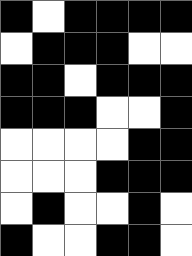[["black", "white", "black", "black", "black", "black"], ["white", "black", "black", "black", "white", "white"], ["black", "black", "white", "black", "black", "black"], ["black", "black", "black", "white", "white", "black"], ["white", "white", "white", "white", "black", "black"], ["white", "white", "white", "black", "black", "black"], ["white", "black", "white", "white", "black", "white"], ["black", "white", "white", "black", "black", "white"]]